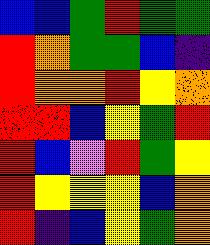[["blue", "blue", "green", "red", "green", "green"], ["red", "orange", "green", "green", "blue", "indigo"], ["red", "orange", "orange", "red", "yellow", "orange"], ["red", "red", "blue", "yellow", "green", "red"], ["red", "blue", "violet", "red", "green", "yellow"], ["red", "yellow", "yellow", "yellow", "blue", "orange"], ["red", "indigo", "blue", "yellow", "green", "orange"]]